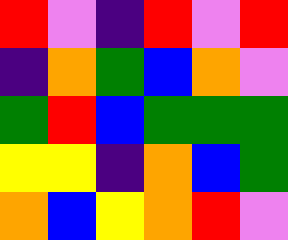[["red", "violet", "indigo", "red", "violet", "red"], ["indigo", "orange", "green", "blue", "orange", "violet"], ["green", "red", "blue", "green", "green", "green"], ["yellow", "yellow", "indigo", "orange", "blue", "green"], ["orange", "blue", "yellow", "orange", "red", "violet"]]